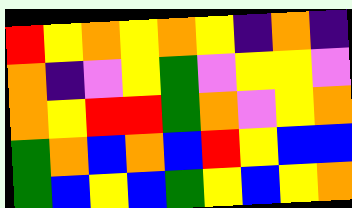[["red", "yellow", "orange", "yellow", "orange", "yellow", "indigo", "orange", "indigo"], ["orange", "indigo", "violet", "yellow", "green", "violet", "yellow", "yellow", "violet"], ["orange", "yellow", "red", "red", "green", "orange", "violet", "yellow", "orange"], ["green", "orange", "blue", "orange", "blue", "red", "yellow", "blue", "blue"], ["green", "blue", "yellow", "blue", "green", "yellow", "blue", "yellow", "orange"]]